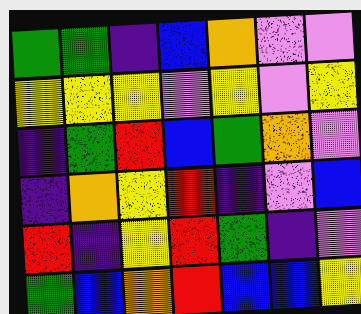[["green", "green", "indigo", "blue", "orange", "violet", "violet"], ["yellow", "yellow", "yellow", "violet", "yellow", "violet", "yellow"], ["indigo", "green", "red", "blue", "green", "orange", "violet"], ["indigo", "orange", "yellow", "red", "indigo", "violet", "blue"], ["red", "indigo", "yellow", "red", "green", "indigo", "violet"], ["green", "blue", "orange", "red", "blue", "blue", "yellow"]]